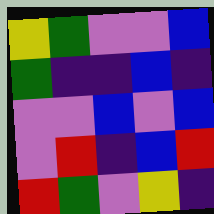[["yellow", "green", "violet", "violet", "blue"], ["green", "indigo", "indigo", "blue", "indigo"], ["violet", "violet", "blue", "violet", "blue"], ["violet", "red", "indigo", "blue", "red"], ["red", "green", "violet", "yellow", "indigo"]]